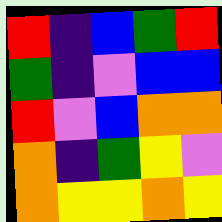[["red", "indigo", "blue", "green", "red"], ["green", "indigo", "violet", "blue", "blue"], ["red", "violet", "blue", "orange", "orange"], ["orange", "indigo", "green", "yellow", "violet"], ["orange", "yellow", "yellow", "orange", "yellow"]]